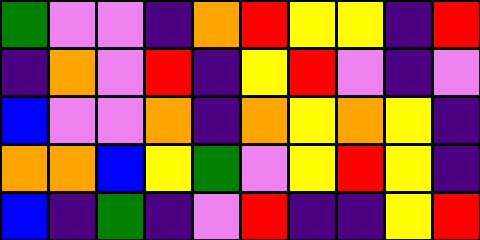[["green", "violet", "violet", "indigo", "orange", "red", "yellow", "yellow", "indigo", "red"], ["indigo", "orange", "violet", "red", "indigo", "yellow", "red", "violet", "indigo", "violet"], ["blue", "violet", "violet", "orange", "indigo", "orange", "yellow", "orange", "yellow", "indigo"], ["orange", "orange", "blue", "yellow", "green", "violet", "yellow", "red", "yellow", "indigo"], ["blue", "indigo", "green", "indigo", "violet", "red", "indigo", "indigo", "yellow", "red"]]